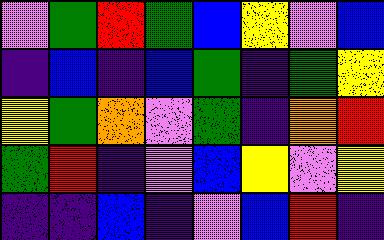[["violet", "green", "red", "green", "blue", "yellow", "violet", "blue"], ["indigo", "blue", "indigo", "blue", "green", "indigo", "green", "yellow"], ["yellow", "green", "orange", "violet", "green", "indigo", "orange", "red"], ["green", "red", "indigo", "violet", "blue", "yellow", "violet", "yellow"], ["indigo", "indigo", "blue", "indigo", "violet", "blue", "red", "indigo"]]